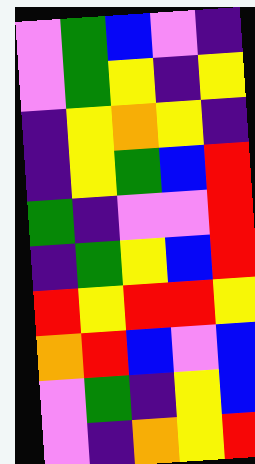[["violet", "green", "blue", "violet", "indigo"], ["violet", "green", "yellow", "indigo", "yellow"], ["indigo", "yellow", "orange", "yellow", "indigo"], ["indigo", "yellow", "green", "blue", "red"], ["green", "indigo", "violet", "violet", "red"], ["indigo", "green", "yellow", "blue", "red"], ["red", "yellow", "red", "red", "yellow"], ["orange", "red", "blue", "violet", "blue"], ["violet", "green", "indigo", "yellow", "blue"], ["violet", "indigo", "orange", "yellow", "red"]]